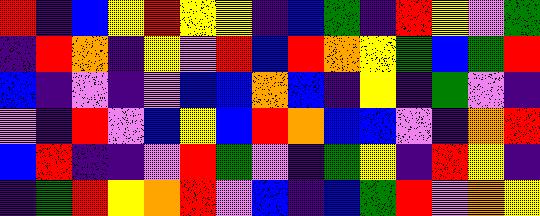[["red", "indigo", "blue", "yellow", "red", "yellow", "yellow", "indigo", "blue", "green", "indigo", "red", "yellow", "violet", "green"], ["indigo", "red", "orange", "indigo", "yellow", "violet", "red", "blue", "red", "orange", "yellow", "green", "blue", "green", "red"], ["blue", "indigo", "violet", "indigo", "violet", "blue", "blue", "orange", "blue", "indigo", "yellow", "indigo", "green", "violet", "indigo"], ["violet", "indigo", "red", "violet", "blue", "yellow", "blue", "red", "orange", "blue", "blue", "violet", "indigo", "orange", "red"], ["blue", "red", "indigo", "indigo", "violet", "red", "green", "violet", "indigo", "green", "yellow", "indigo", "red", "yellow", "indigo"], ["indigo", "green", "red", "yellow", "orange", "red", "violet", "blue", "indigo", "blue", "green", "red", "violet", "orange", "yellow"]]